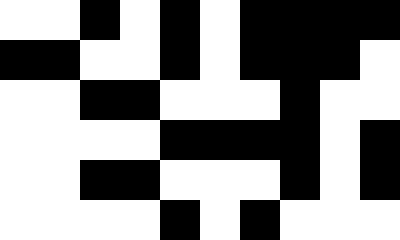[["white", "white", "black", "white", "black", "white", "black", "black", "black", "black"], ["black", "black", "white", "white", "black", "white", "black", "black", "black", "white"], ["white", "white", "black", "black", "white", "white", "white", "black", "white", "white"], ["white", "white", "white", "white", "black", "black", "black", "black", "white", "black"], ["white", "white", "black", "black", "white", "white", "white", "black", "white", "black"], ["white", "white", "white", "white", "black", "white", "black", "white", "white", "white"]]